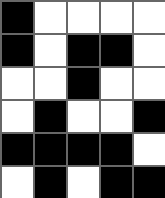[["black", "white", "white", "white", "white"], ["black", "white", "black", "black", "white"], ["white", "white", "black", "white", "white"], ["white", "black", "white", "white", "black"], ["black", "black", "black", "black", "white"], ["white", "black", "white", "black", "black"]]